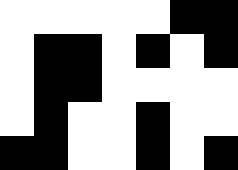[["white", "white", "white", "white", "white", "black", "black"], ["white", "black", "black", "white", "black", "white", "black"], ["white", "black", "black", "white", "white", "white", "white"], ["white", "black", "white", "white", "black", "white", "white"], ["black", "black", "white", "white", "black", "white", "black"]]